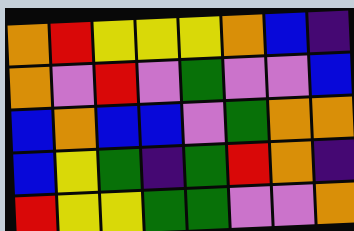[["orange", "red", "yellow", "yellow", "yellow", "orange", "blue", "indigo"], ["orange", "violet", "red", "violet", "green", "violet", "violet", "blue"], ["blue", "orange", "blue", "blue", "violet", "green", "orange", "orange"], ["blue", "yellow", "green", "indigo", "green", "red", "orange", "indigo"], ["red", "yellow", "yellow", "green", "green", "violet", "violet", "orange"]]